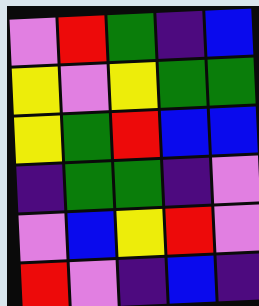[["violet", "red", "green", "indigo", "blue"], ["yellow", "violet", "yellow", "green", "green"], ["yellow", "green", "red", "blue", "blue"], ["indigo", "green", "green", "indigo", "violet"], ["violet", "blue", "yellow", "red", "violet"], ["red", "violet", "indigo", "blue", "indigo"]]